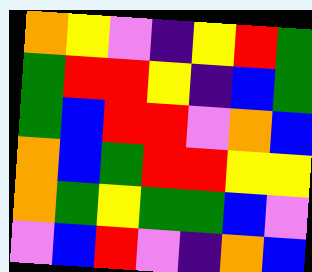[["orange", "yellow", "violet", "indigo", "yellow", "red", "green"], ["green", "red", "red", "yellow", "indigo", "blue", "green"], ["green", "blue", "red", "red", "violet", "orange", "blue"], ["orange", "blue", "green", "red", "red", "yellow", "yellow"], ["orange", "green", "yellow", "green", "green", "blue", "violet"], ["violet", "blue", "red", "violet", "indigo", "orange", "blue"]]